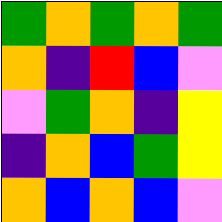[["green", "orange", "green", "orange", "green"], ["orange", "indigo", "red", "blue", "violet"], ["violet", "green", "orange", "indigo", "yellow"], ["indigo", "orange", "blue", "green", "yellow"], ["orange", "blue", "orange", "blue", "violet"]]